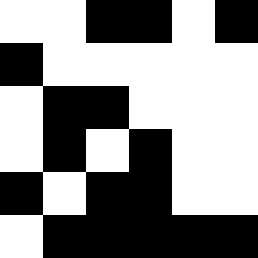[["white", "white", "black", "black", "white", "black"], ["black", "white", "white", "white", "white", "white"], ["white", "black", "black", "white", "white", "white"], ["white", "black", "white", "black", "white", "white"], ["black", "white", "black", "black", "white", "white"], ["white", "black", "black", "black", "black", "black"]]